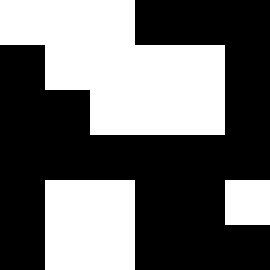[["white", "white", "white", "black", "black", "black"], ["black", "white", "white", "white", "white", "black"], ["black", "black", "white", "white", "white", "black"], ["black", "black", "black", "black", "black", "black"], ["black", "white", "white", "black", "black", "white"], ["black", "white", "white", "black", "black", "black"]]